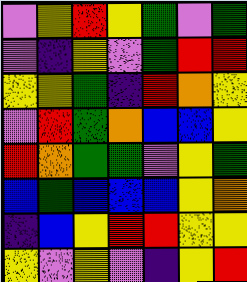[["violet", "yellow", "red", "yellow", "green", "violet", "green"], ["violet", "indigo", "yellow", "violet", "green", "red", "red"], ["yellow", "yellow", "green", "indigo", "red", "orange", "yellow"], ["violet", "red", "green", "orange", "blue", "blue", "yellow"], ["red", "orange", "green", "green", "violet", "yellow", "green"], ["blue", "green", "blue", "blue", "blue", "yellow", "orange"], ["indigo", "blue", "yellow", "red", "red", "yellow", "yellow"], ["yellow", "violet", "yellow", "violet", "indigo", "yellow", "red"]]